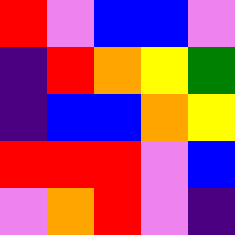[["red", "violet", "blue", "blue", "violet"], ["indigo", "red", "orange", "yellow", "green"], ["indigo", "blue", "blue", "orange", "yellow"], ["red", "red", "red", "violet", "blue"], ["violet", "orange", "red", "violet", "indigo"]]